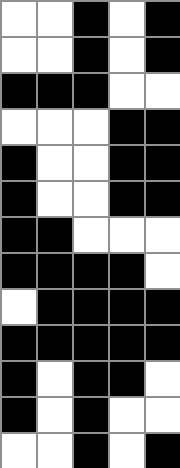[["white", "white", "black", "white", "black"], ["white", "white", "black", "white", "black"], ["black", "black", "black", "white", "white"], ["white", "white", "white", "black", "black"], ["black", "white", "white", "black", "black"], ["black", "white", "white", "black", "black"], ["black", "black", "white", "white", "white"], ["black", "black", "black", "black", "white"], ["white", "black", "black", "black", "black"], ["black", "black", "black", "black", "black"], ["black", "white", "black", "black", "white"], ["black", "white", "black", "white", "white"], ["white", "white", "black", "white", "black"]]